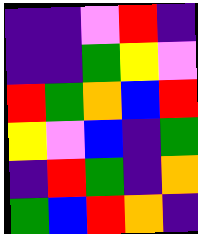[["indigo", "indigo", "violet", "red", "indigo"], ["indigo", "indigo", "green", "yellow", "violet"], ["red", "green", "orange", "blue", "red"], ["yellow", "violet", "blue", "indigo", "green"], ["indigo", "red", "green", "indigo", "orange"], ["green", "blue", "red", "orange", "indigo"]]